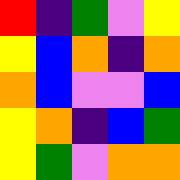[["red", "indigo", "green", "violet", "yellow"], ["yellow", "blue", "orange", "indigo", "orange"], ["orange", "blue", "violet", "violet", "blue"], ["yellow", "orange", "indigo", "blue", "green"], ["yellow", "green", "violet", "orange", "orange"]]